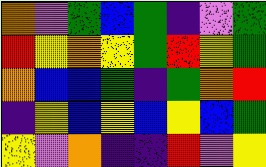[["orange", "violet", "green", "blue", "green", "indigo", "violet", "green"], ["red", "yellow", "orange", "yellow", "green", "red", "yellow", "green"], ["orange", "blue", "blue", "green", "indigo", "green", "orange", "red"], ["indigo", "yellow", "blue", "yellow", "blue", "yellow", "blue", "green"], ["yellow", "violet", "orange", "indigo", "indigo", "red", "violet", "yellow"]]